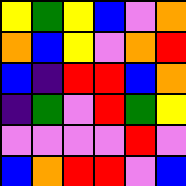[["yellow", "green", "yellow", "blue", "violet", "orange"], ["orange", "blue", "yellow", "violet", "orange", "red"], ["blue", "indigo", "red", "red", "blue", "orange"], ["indigo", "green", "violet", "red", "green", "yellow"], ["violet", "violet", "violet", "violet", "red", "violet"], ["blue", "orange", "red", "red", "violet", "blue"]]